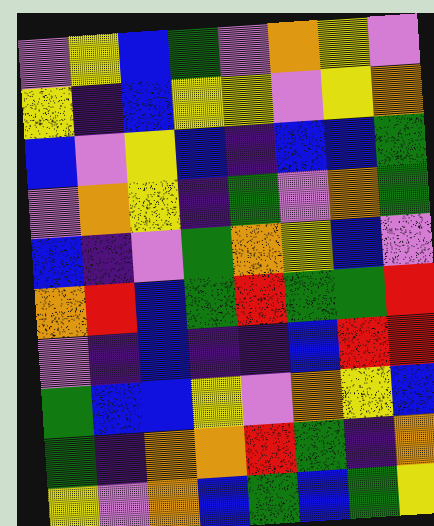[["violet", "yellow", "blue", "green", "violet", "orange", "yellow", "violet"], ["yellow", "indigo", "blue", "yellow", "yellow", "violet", "yellow", "orange"], ["blue", "violet", "yellow", "blue", "indigo", "blue", "blue", "green"], ["violet", "orange", "yellow", "indigo", "green", "violet", "orange", "green"], ["blue", "indigo", "violet", "green", "orange", "yellow", "blue", "violet"], ["orange", "red", "blue", "green", "red", "green", "green", "red"], ["violet", "indigo", "blue", "indigo", "indigo", "blue", "red", "red"], ["green", "blue", "blue", "yellow", "violet", "orange", "yellow", "blue"], ["green", "indigo", "orange", "orange", "red", "green", "indigo", "orange"], ["yellow", "violet", "orange", "blue", "green", "blue", "green", "yellow"]]